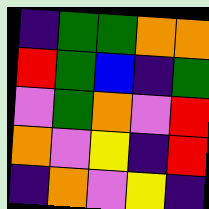[["indigo", "green", "green", "orange", "orange"], ["red", "green", "blue", "indigo", "green"], ["violet", "green", "orange", "violet", "red"], ["orange", "violet", "yellow", "indigo", "red"], ["indigo", "orange", "violet", "yellow", "indigo"]]